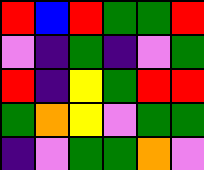[["red", "blue", "red", "green", "green", "red"], ["violet", "indigo", "green", "indigo", "violet", "green"], ["red", "indigo", "yellow", "green", "red", "red"], ["green", "orange", "yellow", "violet", "green", "green"], ["indigo", "violet", "green", "green", "orange", "violet"]]